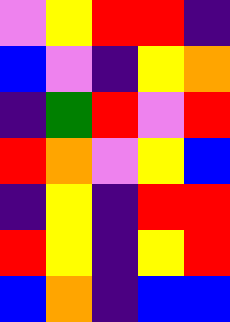[["violet", "yellow", "red", "red", "indigo"], ["blue", "violet", "indigo", "yellow", "orange"], ["indigo", "green", "red", "violet", "red"], ["red", "orange", "violet", "yellow", "blue"], ["indigo", "yellow", "indigo", "red", "red"], ["red", "yellow", "indigo", "yellow", "red"], ["blue", "orange", "indigo", "blue", "blue"]]